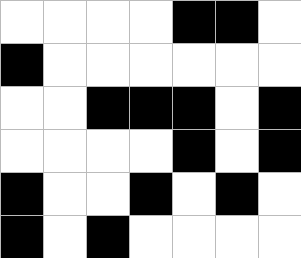[["white", "white", "white", "white", "black", "black", "white"], ["black", "white", "white", "white", "white", "white", "white"], ["white", "white", "black", "black", "black", "white", "black"], ["white", "white", "white", "white", "black", "white", "black"], ["black", "white", "white", "black", "white", "black", "white"], ["black", "white", "black", "white", "white", "white", "white"]]